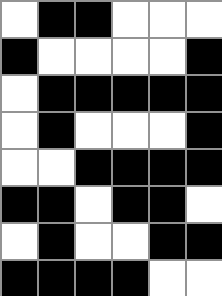[["white", "black", "black", "white", "white", "white"], ["black", "white", "white", "white", "white", "black"], ["white", "black", "black", "black", "black", "black"], ["white", "black", "white", "white", "white", "black"], ["white", "white", "black", "black", "black", "black"], ["black", "black", "white", "black", "black", "white"], ["white", "black", "white", "white", "black", "black"], ["black", "black", "black", "black", "white", "white"]]